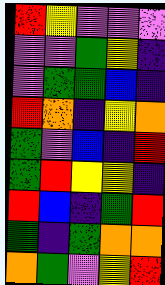[["red", "yellow", "violet", "violet", "violet"], ["violet", "violet", "green", "yellow", "indigo"], ["violet", "green", "green", "blue", "indigo"], ["red", "orange", "indigo", "yellow", "orange"], ["green", "violet", "blue", "indigo", "red"], ["green", "red", "yellow", "yellow", "indigo"], ["red", "blue", "indigo", "green", "red"], ["green", "indigo", "green", "orange", "orange"], ["orange", "green", "violet", "yellow", "red"]]